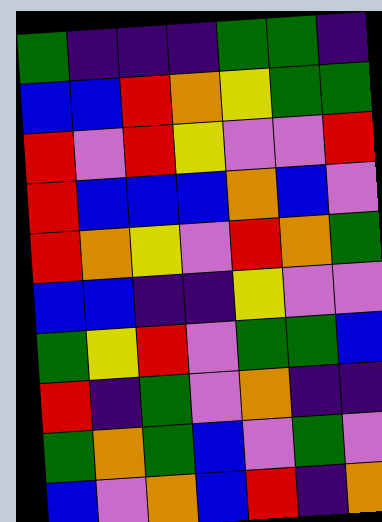[["green", "indigo", "indigo", "indigo", "green", "green", "indigo"], ["blue", "blue", "red", "orange", "yellow", "green", "green"], ["red", "violet", "red", "yellow", "violet", "violet", "red"], ["red", "blue", "blue", "blue", "orange", "blue", "violet"], ["red", "orange", "yellow", "violet", "red", "orange", "green"], ["blue", "blue", "indigo", "indigo", "yellow", "violet", "violet"], ["green", "yellow", "red", "violet", "green", "green", "blue"], ["red", "indigo", "green", "violet", "orange", "indigo", "indigo"], ["green", "orange", "green", "blue", "violet", "green", "violet"], ["blue", "violet", "orange", "blue", "red", "indigo", "orange"]]